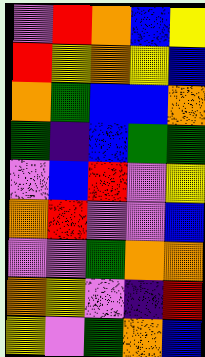[["violet", "red", "orange", "blue", "yellow"], ["red", "yellow", "orange", "yellow", "blue"], ["orange", "green", "blue", "blue", "orange"], ["green", "indigo", "blue", "green", "green"], ["violet", "blue", "red", "violet", "yellow"], ["orange", "red", "violet", "violet", "blue"], ["violet", "violet", "green", "orange", "orange"], ["orange", "yellow", "violet", "indigo", "red"], ["yellow", "violet", "green", "orange", "blue"]]